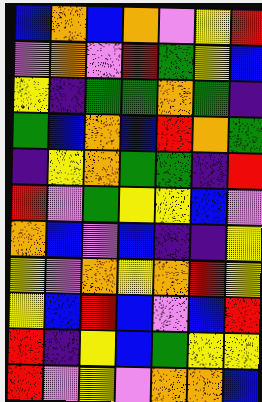[["blue", "orange", "blue", "orange", "violet", "yellow", "red"], ["violet", "orange", "violet", "red", "green", "yellow", "blue"], ["yellow", "indigo", "green", "green", "orange", "green", "indigo"], ["green", "blue", "orange", "blue", "red", "orange", "green"], ["indigo", "yellow", "orange", "green", "green", "indigo", "red"], ["red", "violet", "green", "yellow", "yellow", "blue", "violet"], ["orange", "blue", "violet", "blue", "indigo", "indigo", "yellow"], ["yellow", "violet", "orange", "yellow", "orange", "red", "yellow"], ["yellow", "blue", "red", "blue", "violet", "blue", "red"], ["red", "indigo", "yellow", "blue", "green", "yellow", "yellow"], ["red", "violet", "yellow", "violet", "orange", "orange", "blue"]]